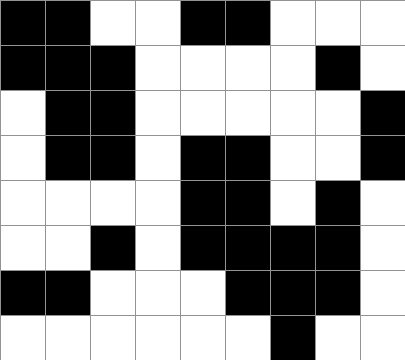[["black", "black", "white", "white", "black", "black", "white", "white", "white"], ["black", "black", "black", "white", "white", "white", "white", "black", "white"], ["white", "black", "black", "white", "white", "white", "white", "white", "black"], ["white", "black", "black", "white", "black", "black", "white", "white", "black"], ["white", "white", "white", "white", "black", "black", "white", "black", "white"], ["white", "white", "black", "white", "black", "black", "black", "black", "white"], ["black", "black", "white", "white", "white", "black", "black", "black", "white"], ["white", "white", "white", "white", "white", "white", "black", "white", "white"]]